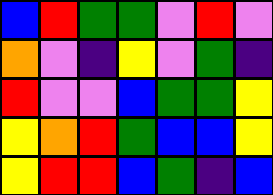[["blue", "red", "green", "green", "violet", "red", "violet"], ["orange", "violet", "indigo", "yellow", "violet", "green", "indigo"], ["red", "violet", "violet", "blue", "green", "green", "yellow"], ["yellow", "orange", "red", "green", "blue", "blue", "yellow"], ["yellow", "red", "red", "blue", "green", "indigo", "blue"]]